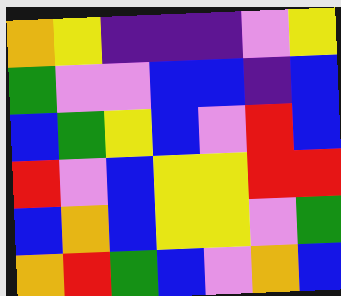[["orange", "yellow", "indigo", "indigo", "indigo", "violet", "yellow"], ["green", "violet", "violet", "blue", "blue", "indigo", "blue"], ["blue", "green", "yellow", "blue", "violet", "red", "blue"], ["red", "violet", "blue", "yellow", "yellow", "red", "red"], ["blue", "orange", "blue", "yellow", "yellow", "violet", "green"], ["orange", "red", "green", "blue", "violet", "orange", "blue"]]